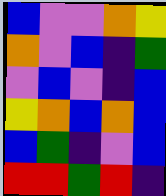[["blue", "violet", "violet", "orange", "yellow"], ["orange", "violet", "blue", "indigo", "green"], ["violet", "blue", "violet", "indigo", "blue"], ["yellow", "orange", "blue", "orange", "blue"], ["blue", "green", "indigo", "violet", "blue"], ["red", "red", "green", "red", "indigo"]]